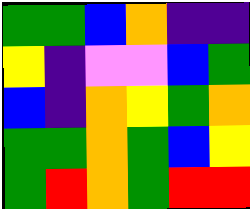[["green", "green", "blue", "orange", "indigo", "indigo"], ["yellow", "indigo", "violet", "violet", "blue", "green"], ["blue", "indigo", "orange", "yellow", "green", "orange"], ["green", "green", "orange", "green", "blue", "yellow"], ["green", "red", "orange", "green", "red", "red"]]